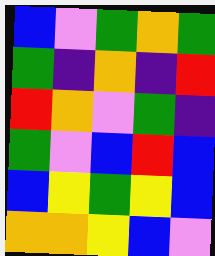[["blue", "violet", "green", "orange", "green"], ["green", "indigo", "orange", "indigo", "red"], ["red", "orange", "violet", "green", "indigo"], ["green", "violet", "blue", "red", "blue"], ["blue", "yellow", "green", "yellow", "blue"], ["orange", "orange", "yellow", "blue", "violet"]]